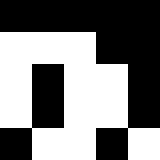[["black", "black", "black", "black", "black"], ["white", "white", "white", "black", "black"], ["white", "black", "white", "white", "black"], ["white", "black", "white", "white", "black"], ["black", "white", "white", "black", "white"]]